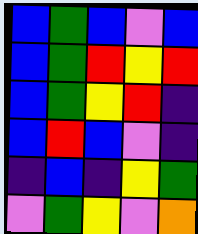[["blue", "green", "blue", "violet", "blue"], ["blue", "green", "red", "yellow", "red"], ["blue", "green", "yellow", "red", "indigo"], ["blue", "red", "blue", "violet", "indigo"], ["indigo", "blue", "indigo", "yellow", "green"], ["violet", "green", "yellow", "violet", "orange"]]